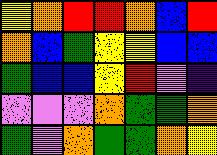[["yellow", "orange", "red", "red", "orange", "blue", "red"], ["orange", "blue", "green", "yellow", "yellow", "blue", "blue"], ["green", "blue", "blue", "yellow", "red", "violet", "indigo"], ["violet", "violet", "violet", "orange", "green", "green", "orange"], ["green", "violet", "orange", "green", "green", "orange", "yellow"]]